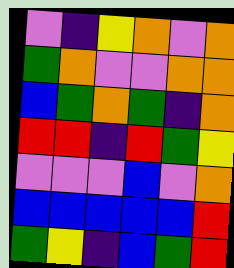[["violet", "indigo", "yellow", "orange", "violet", "orange"], ["green", "orange", "violet", "violet", "orange", "orange"], ["blue", "green", "orange", "green", "indigo", "orange"], ["red", "red", "indigo", "red", "green", "yellow"], ["violet", "violet", "violet", "blue", "violet", "orange"], ["blue", "blue", "blue", "blue", "blue", "red"], ["green", "yellow", "indigo", "blue", "green", "red"]]